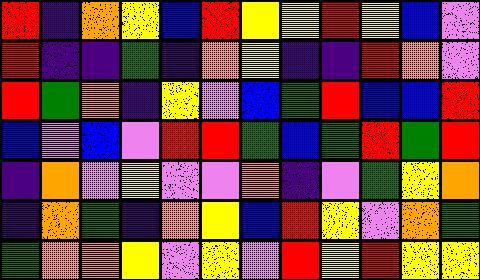[["red", "indigo", "orange", "yellow", "blue", "red", "yellow", "yellow", "red", "yellow", "blue", "violet"], ["red", "indigo", "indigo", "green", "indigo", "orange", "yellow", "indigo", "indigo", "red", "orange", "violet"], ["red", "green", "orange", "indigo", "yellow", "violet", "blue", "green", "red", "blue", "blue", "red"], ["blue", "violet", "blue", "violet", "red", "red", "green", "blue", "green", "red", "green", "red"], ["indigo", "orange", "violet", "yellow", "violet", "violet", "orange", "indigo", "violet", "green", "yellow", "orange"], ["indigo", "orange", "green", "indigo", "orange", "yellow", "blue", "red", "yellow", "violet", "orange", "green"], ["green", "orange", "orange", "yellow", "violet", "yellow", "violet", "red", "yellow", "red", "yellow", "yellow"]]